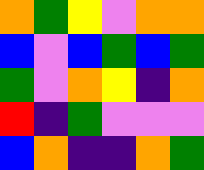[["orange", "green", "yellow", "violet", "orange", "orange"], ["blue", "violet", "blue", "green", "blue", "green"], ["green", "violet", "orange", "yellow", "indigo", "orange"], ["red", "indigo", "green", "violet", "violet", "violet"], ["blue", "orange", "indigo", "indigo", "orange", "green"]]